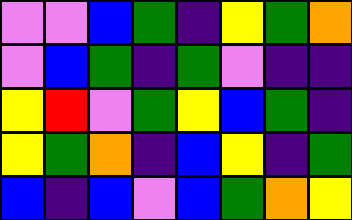[["violet", "violet", "blue", "green", "indigo", "yellow", "green", "orange"], ["violet", "blue", "green", "indigo", "green", "violet", "indigo", "indigo"], ["yellow", "red", "violet", "green", "yellow", "blue", "green", "indigo"], ["yellow", "green", "orange", "indigo", "blue", "yellow", "indigo", "green"], ["blue", "indigo", "blue", "violet", "blue", "green", "orange", "yellow"]]